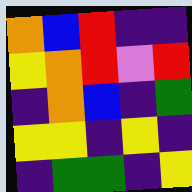[["orange", "blue", "red", "indigo", "indigo"], ["yellow", "orange", "red", "violet", "red"], ["indigo", "orange", "blue", "indigo", "green"], ["yellow", "yellow", "indigo", "yellow", "indigo"], ["indigo", "green", "green", "indigo", "yellow"]]